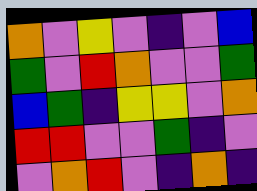[["orange", "violet", "yellow", "violet", "indigo", "violet", "blue"], ["green", "violet", "red", "orange", "violet", "violet", "green"], ["blue", "green", "indigo", "yellow", "yellow", "violet", "orange"], ["red", "red", "violet", "violet", "green", "indigo", "violet"], ["violet", "orange", "red", "violet", "indigo", "orange", "indigo"]]